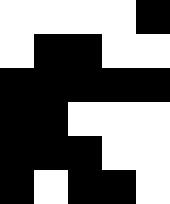[["white", "white", "white", "white", "black"], ["white", "black", "black", "white", "white"], ["black", "black", "black", "black", "black"], ["black", "black", "white", "white", "white"], ["black", "black", "black", "white", "white"], ["black", "white", "black", "black", "white"]]